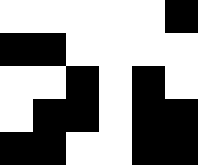[["white", "white", "white", "white", "white", "black"], ["black", "black", "white", "white", "white", "white"], ["white", "white", "black", "white", "black", "white"], ["white", "black", "black", "white", "black", "black"], ["black", "black", "white", "white", "black", "black"]]